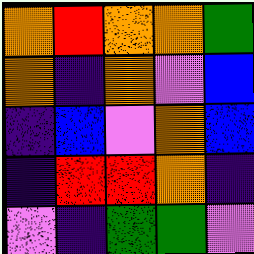[["orange", "red", "orange", "orange", "green"], ["orange", "indigo", "orange", "violet", "blue"], ["indigo", "blue", "violet", "orange", "blue"], ["indigo", "red", "red", "orange", "indigo"], ["violet", "indigo", "green", "green", "violet"]]